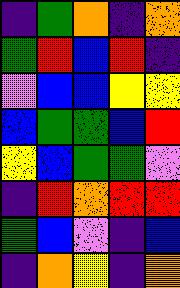[["indigo", "green", "orange", "indigo", "orange"], ["green", "red", "blue", "red", "indigo"], ["violet", "blue", "blue", "yellow", "yellow"], ["blue", "green", "green", "blue", "red"], ["yellow", "blue", "green", "green", "violet"], ["indigo", "red", "orange", "red", "red"], ["green", "blue", "violet", "indigo", "blue"], ["indigo", "orange", "yellow", "indigo", "orange"]]